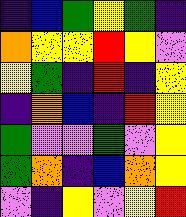[["indigo", "blue", "green", "yellow", "green", "indigo"], ["orange", "yellow", "yellow", "red", "yellow", "violet"], ["yellow", "green", "indigo", "red", "indigo", "yellow"], ["indigo", "orange", "blue", "indigo", "red", "yellow"], ["green", "violet", "violet", "green", "violet", "yellow"], ["green", "orange", "indigo", "blue", "orange", "yellow"], ["violet", "indigo", "yellow", "violet", "yellow", "red"]]